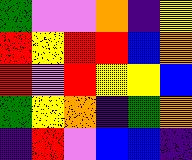[["green", "violet", "violet", "orange", "indigo", "yellow"], ["red", "yellow", "red", "red", "blue", "orange"], ["red", "violet", "red", "yellow", "yellow", "blue"], ["green", "yellow", "orange", "indigo", "green", "orange"], ["indigo", "red", "violet", "blue", "blue", "indigo"]]